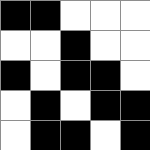[["black", "black", "white", "white", "white"], ["white", "white", "black", "white", "white"], ["black", "white", "black", "black", "white"], ["white", "black", "white", "black", "black"], ["white", "black", "black", "white", "black"]]